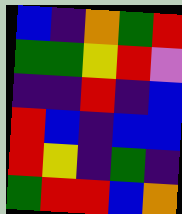[["blue", "indigo", "orange", "green", "red"], ["green", "green", "yellow", "red", "violet"], ["indigo", "indigo", "red", "indigo", "blue"], ["red", "blue", "indigo", "blue", "blue"], ["red", "yellow", "indigo", "green", "indigo"], ["green", "red", "red", "blue", "orange"]]